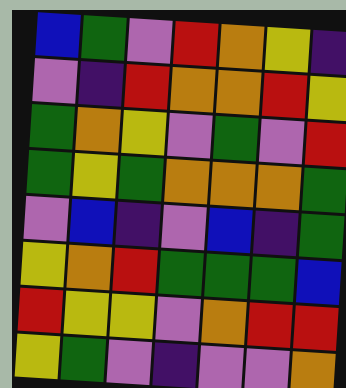[["blue", "green", "violet", "red", "orange", "yellow", "indigo"], ["violet", "indigo", "red", "orange", "orange", "red", "yellow"], ["green", "orange", "yellow", "violet", "green", "violet", "red"], ["green", "yellow", "green", "orange", "orange", "orange", "green"], ["violet", "blue", "indigo", "violet", "blue", "indigo", "green"], ["yellow", "orange", "red", "green", "green", "green", "blue"], ["red", "yellow", "yellow", "violet", "orange", "red", "red"], ["yellow", "green", "violet", "indigo", "violet", "violet", "orange"]]